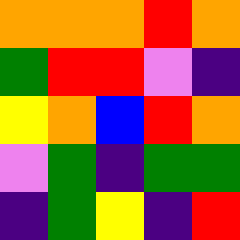[["orange", "orange", "orange", "red", "orange"], ["green", "red", "red", "violet", "indigo"], ["yellow", "orange", "blue", "red", "orange"], ["violet", "green", "indigo", "green", "green"], ["indigo", "green", "yellow", "indigo", "red"]]